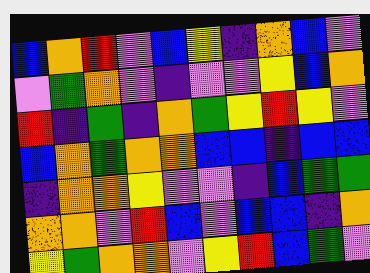[["blue", "orange", "red", "violet", "blue", "yellow", "indigo", "orange", "blue", "violet"], ["violet", "green", "orange", "violet", "indigo", "violet", "violet", "yellow", "blue", "orange"], ["red", "indigo", "green", "indigo", "orange", "green", "yellow", "red", "yellow", "violet"], ["blue", "orange", "green", "orange", "orange", "blue", "blue", "indigo", "blue", "blue"], ["indigo", "orange", "orange", "yellow", "violet", "violet", "indigo", "blue", "green", "green"], ["orange", "orange", "violet", "red", "blue", "violet", "blue", "blue", "indigo", "orange"], ["yellow", "green", "orange", "orange", "violet", "yellow", "red", "blue", "green", "violet"]]